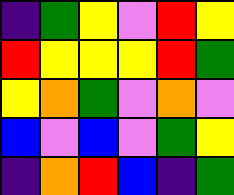[["indigo", "green", "yellow", "violet", "red", "yellow"], ["red", "yellow", "yellow", "yellow", "red", "green"], ["yellow", "orange", "green", "violet", "orange", "violet"], ["blue", "violet", "blue", "violet", "green", "yellow"], ["indigo", "orange", "red", "blue", "indigo", "green"]]